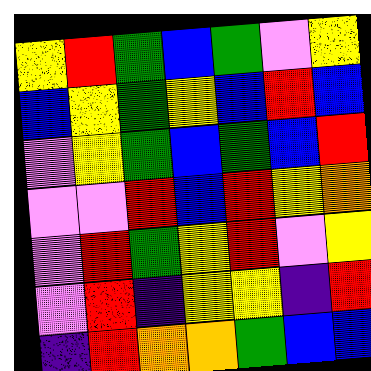[["yellow", "red", "green", "blue", "green", "violet", "yellow"], ["blue", "yellow", "green", "yellow", "blue", "red", "blue"], ["violet", "yellow", "green", "blue", "green", "blue", "red"], ["violet", "violet", "red", "blue", "red", "yellow", "orange"], ["violet", "red", "green", "yellow", "red", "violet", "yellow"], ["violet", "red", "indigo", "yellow", "yellow", "indigo", "red"], ["indigo", "red", "orange", "orange", "green", "blue", "blue"]]